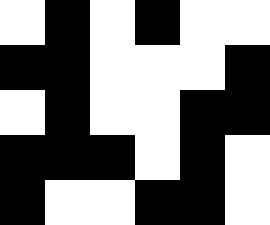[["white", "black", "white", "black", "white", "white"], ["black", "black", "white", "white", "white", "black"], ["white", "black", "white", "white", "black", "black"], ["black", "black", "black", "white", "black", "white"], ["black", "white", "white", "black", "black", "white"]]